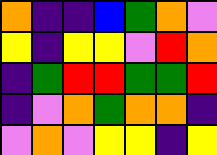[["orange", "indigo", "indigo", "blue", "green", "orange", "violet"], ["yellow", "indigo", "yellow", "yellow", "violet", "red", "orange"], ["indigo", "green", "red", "red", "green", "green", "red"], ["indigo", "violet", "orange", "green", "orange", "orange", "indigo"], ["violet", "orange", "violet", "yellow", "yellow", "indigo", "yellow"]]